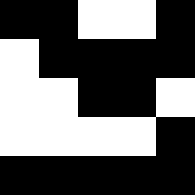[["black", "black", "white", "white", "black"], ["white", "black", "black", "black", "black"], ["white", "white", "black", "black", "white"], ["white", "white", "white", "white", "black"], ["black", "black", "black", "black", "black"]]